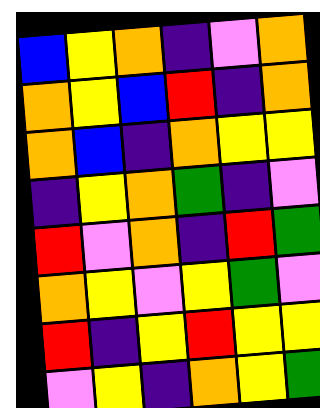[["blue", "yellow", "orange", "indigo", "violet", "orange"], ["orange", "yellow", "blue", "red", "indigo", "orange"], ["orange", "blue", "indigo", "orange", "yellow", "yellow"], ["indigo", "yellow", "orange", "green", "indigo", "violet"], ["red", "violet", "orange", "indigo", "red", "green"], ["orange", "yellow", "violet", "yellow", "green", "violet"], ["red", "indigo", "yellow", "red", "yellow", "yellow"], ["violet", "yellow", "indigo", "orange", "yellow", "green"]]